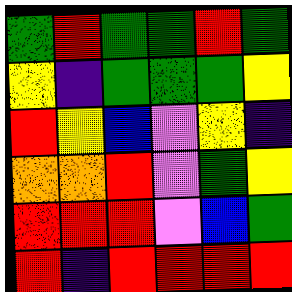[["green", "red", "green", "green", "red", "green"], ["yellow", "indigo", "green", "green", "green", "yellow"], ["red", "yellow", "blue", "violet", "yellow", "indigo"], ["orange", "orange", "red", "violet", "green", "yellow"], ["red", "red", "red", "violet", "blue", "green"], ["red", "indigo", "red", "red", "red", "red"]]